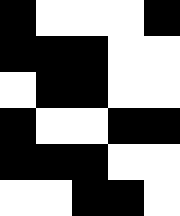[["black", "white", "white", "white", "black"], ["black", "black", "black", "white", "white"], ["white", "black", "black", "white", "white"], ["black", "white", "white", "black", "black"], ["black", "black", "black", "white", "white"], ["white", "white", "black", "black", "white"]]